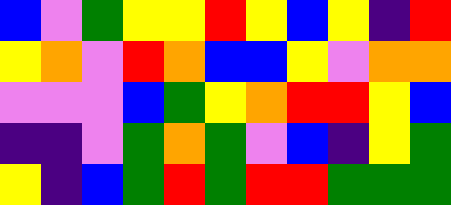[["blue", "violet", "green", "yellow", "yellow", "red", "yellow", "blue", "yellow", "indigo", "red"], ["yellow", "orange", "violet", "red", "orange", "blue", "blue", "yellow", "violet", "orange", "orange"], ["violet", "violet", "violet", "blue", "green", "yellow", "orange", "red", "red", "yellow", "blue"], ["indigo", "indigo", "violet", "green", "orange", "green", "violet", "blue", "indigo", "yellow", "green"], ["yellow", "indigo", "blue", "green", "red", "green", "red", "red", "green", "green", "green"]]